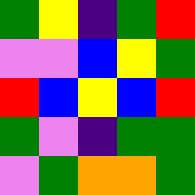[["green", "yellow", "indigo", "green", "red"], ["violet", "violet", "blue", "yellow", "green"], ["red", "blue", "yellow", "blue", "red"], ["green", "violet", "indigo", "green", "green"], ["violet", "green", "orange", "orange", "green"]]